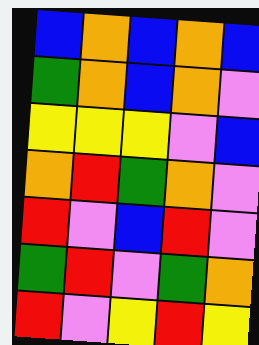[["blue", "orange", "blue", "orange", "blue"], ["green", "orange", "blue", "orange", "violet"], ["yellow", "yellow", "yellow", "violet", "blue"], ["orange", "red", "green", "orange", "violet"], ["red", "violet", "blue", "red", "violet"], ["green", "red", "violet", "green", "orange"], ["red", "violet", "yellow", "red", "yellow"]]